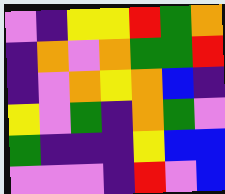[["violet", "indigo", "yellow", "yellow", "red", "green", "orange"], ["indigo", "orange", "violet", "orange", "green", "green", "red"], ["indigo", "violet", "orange", "yellow", "orange", "blue", "indigo"], ["yellow", "violet", "green", "indigo", "orange", "green", "violet"], ["green", "indigo", "indigo", "indigo", "yellow", "blue", "blue"], ["violet", "violet", "violet", "indigo", "red", "violet", "blue"]]